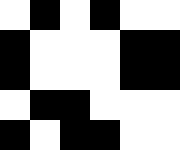[["white", "black", "white", "black", "white", "white"], ["black", "white", "white", "white", "black", "black"], ["black", "white", "white", "white", "black", "black"], ["white", "black", "black", "white", "white", "white"], ["black", "white", "black", "black", "white", "white"]]